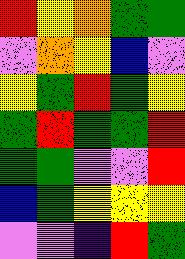[["red", "yellow", "orange", "green", "green"], ["violet", "orange", "yellow", "blue", "violet"], ["yellow", "green", "red", "green", "yellow"], ["green", "red", "green", "green", "red"], ["green", "green", "violet", "violet", "red"], ["blue", "green", "yellow", "yellow", "yellow"], ["violet", "violet", "indigo", "red", "green"]]